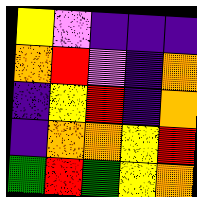[["yellow", "violet", "indigo", "indigo", "indigo"], ["orange", "red", "violet", "indigo", "orange"], ["indigo", "yellow", "red", "indigo", "orange"], ["indigo", "orange", "orange", "yellow", "red"], ["green", "red", "green", "yellow", "orange"]]